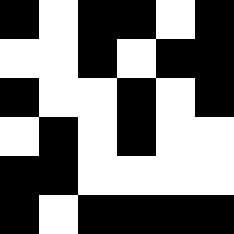[["black", "white", "black", "black", "white", "black"], ["white", "white", "black", "white", "black", "black"], ["black", "white", "white", "black", "white", "black"], ["white", "black", "white", "black", "white", "white"], ["black", "black", "white", "white", "white", "white"], ["black", "white", "black", "black", "black", "black"]]